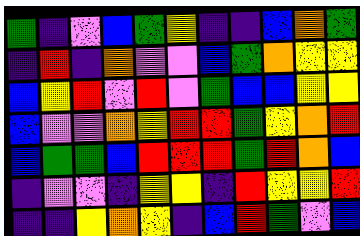[["green", "indigo", "violet", "blue", "green", "yellow", "indigo", "indigo", "blue", "orange", "green"], ["indigo", "red", "indigo", "orange", "violet", "violet", "blue", "green", "orange", "yellow", "yellow"], ["blue", "yellow", "red", "violet", "red", "violet", "green", "blue", "blue", "yellow", "yellow"], ["blue", "violet", "violet", "orange", "yellow", "red", "red", "green", "yellow", "orange", "red"], ["blue", "green", "green", "blue", "red", "red", "red", "green", "red", "orange", "blue"], ["indigo", "violet", "violet", "indigo", "yellow", "yellow", "indigo", "red", "yellow", "yellow", "red"], ["indigo", "indigo", "yellow", "orange", "yellow", "indigo", "blue", "red", "green", "violet", "blue"]]